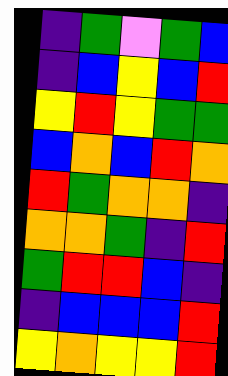[["indigo", "green", "violet", "green", "blue"], ["indigo", "blue", "yellow", "blue", "red"], ["yellow", "red", "yellow", "green", "green"], ["blue", "orange", "blue", "red", "orange"], ["red", "green", "orange", "orange", "indigo"], ["orange", "orange", "green", "indigo", "red"], ["green", "red", "red", "blue", "indigo"], ["indigo", "blue", "blue", "blue", "red"], ["yellow", "orange", "yellow", "yellow", "red"]]